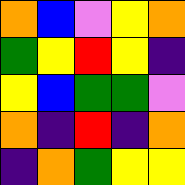[["orange", "blue", "violet", "yellow", "orange"], ["green", "yellow", "red", "yellow", "indigo"], ["yellow", "blue", "green", "green", "violet"], ["orange", "indigo", "red", "indigo", "orange"], ["indigo", "orange", "green", "yellow", "yellow"]]